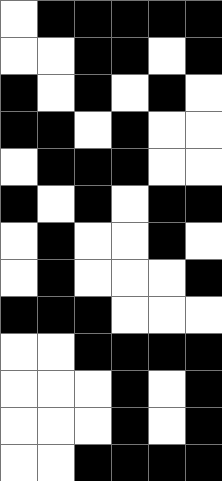[["white", "black", "black", "black", "black", "black"], ["white", "white", "black", "black", "white", "black"], ["black", "white", "black", "white", "black", "white"], ["black", "black", "white", "black", "white", "white"], ["white", "black", "black", "black", "white", "white"], ["black", "white", "black", "white", "black", "black"], ["white", "black", "white", "white", "black", "white"], ["white", "black", "white", "white", "white", "black"], ["black", "black", "black", "white", "white", "white"], ["white", "white", "black", "black", "black", "black"], ["white", "white", "white", "black", "white", "black"], ["white", "white", "white", "black", "white", "black"], ["white", "white", "black", "black", "black", "black"]]